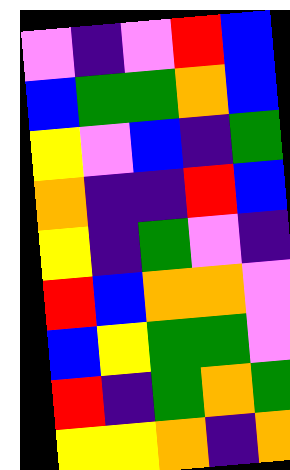[["violet", "indigo", "violet", "red", "blue"], ["blue", "green", "green", "orange", "blue"], ["yellow", "violet", "blue", "indigo", "green"], ["orange", "indigo", "indigo", "red", "blue"], ["yellow", "indigo", "green", "violet", "indigo"], ["red", "blue", "orange", "orange", "violet"], ["blue", "yellow", "green", "green", "violet"], ["red", "indigo", "green", "orange", "green"], ["yellow", "yellow", "orange", "indigo", "orange"]]